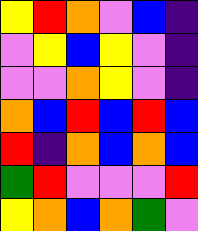[["yellow", "red", "orange", "violet", "blue", "indigo"], ["violet", "yellow", "blue", "yellow", "violet", "indigo"], ["violet", "violet", "orange", "yellow", "violet", "indigo"], ["orange", "blue", "red", "blue", "red", "blue"], ["red", "indigo", "orange", "blue", "orange", "blue"], ["green", "red", "violet", "violet", "violet", "red"], ["yellow", "orange", "blue", "orange", "green", "violet"]]